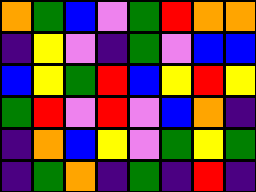[["orange", "green", "blue", "violet", "green", "red", "orange", "orange"], ["indigo", "yellow", "violet", "indigo", "green", "violet", "blue", "blue"], ["blue", "yellow", "green", "red", "blue", "yellow", "red", "yellow"], ["green", "red", "violet", "red", "violet", "blue", "orange", "indigo"], ["indigo", "orange", "blue", "yellow", "violet", "green", "yellow", "green"], ["indigo", "green", "orange", "indigo", "green", "indigo", "red", "indigo"]]